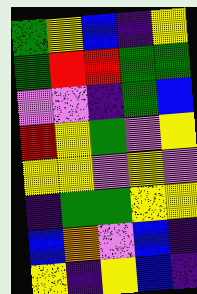[["green", "yellow", "blue", "indigo", "yellow"], ["green", "red", "red", "green", "green"], ["violet", "violet", "indigo", "green", "blue"], ["red", "yellow", "green", "violet", "yellow"], ["yellow", "yellow", "violet", "yellow", "violet"], ["indigo", "green", "green", "yellow", "yellow"], ["blue", "orange", "violet", "blue", "indigo"], ["yellow", "indigo", "yellow", "blue", "indigo"]]